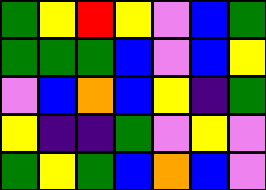[["green", "yellow", "red", "yellow", "violet", "blue", "green"], ["green", "green", "green", "blue", "violet", "blue", "yellow"], ["violet", "blue", "orange", "blue", "yellow", "indigo", "green"], ["yellow", "indigo", "indigo", "green", "violet", "yellow", "violet"], ["green", "yellow", "green", "blue", "orange", "blue", "violet"]]